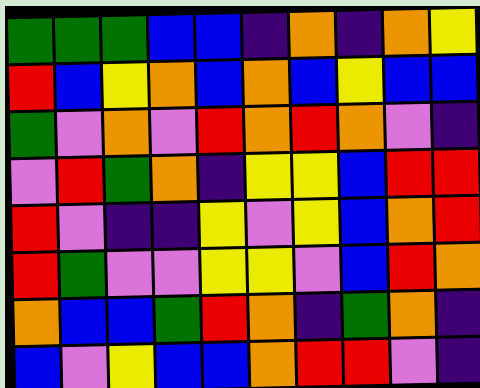[["green", "green", "green", "blue", "blue", "indigo", "orange", "indigo", "orange", "yellow"], ["red", "blue", "yellow", "orange", "blue", "orange", "blue", "yellow", "blue", "blue"], ["green", "violet", "orange", "violet", "red", "orange", "red", "orange", "violet", "indigo"], ["violet", "red", "green", "orange", "indigo", "yellow", "yellow", "blue", "red", "red"], ["red", "violet", "indigo", "indigo", "yellow", "violet", "yellow", "blue", "orange", "red"], ["red", "green", "violet", "violet", "yellow", "yellow", "violet", "blue", "red", "orange"], ["orange", "blue", "blue", "green", "red", "orange", "indigo", "green", "orange", "indigo"], ["blue", "violet", "yellow", "blue", "blue", "orange", "red", "red", "violet", "indigo"]]